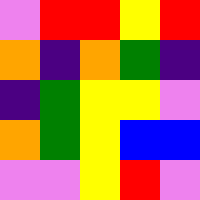[["violet", "red", "red", "yellow", "red"], ["orange", "indigo", "orange", "green", "indigo"], ["indigo", "green", "yellow", "yellow", "violet"], ["orange", "green", "yellow", "blue", "blue"], ["violet", "violet", "yellow", "red", "violet"]]